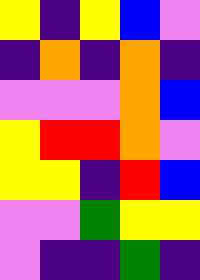[["yellow", "indigo", "yellow", "blue", "violet"], ["indigo", "orange", "indigo", "orange", "indigo"], ["violet", "violet", "violet", "orange", "blue"], ["yellow", "red", "red", "orange", "violet"], ["yellow", "yellow", "indigo", "red", "blue"], ["violet", "violet", "green", "yellow", "yellow"], ["violet", "indigo", "indigo", "green", "indigo"]]